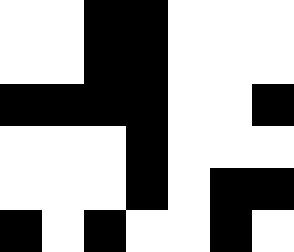[["white", "white", "black", "black", "white", "white", "white"], ["white", "white", "black", "black", "white", "white", "white"], ["black", "black", "black", "black", "white", "white", "black"], ["white", "white", "white", "black", "white", "white", "white"], ["white", "white", "white", "black", "white", "black", "black"], ["black", "white", "black", "white", "white", "black", "white"]]